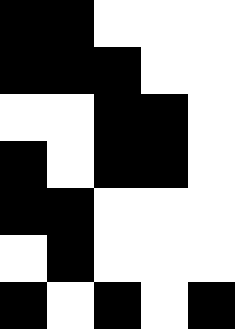[["black", "black", "white", "white", "white"], ["black", "black", "black", "white", "white"], ["white", "white", "black", "black", "white"], ["black", "white", "black", "black", "white"], ["black", "black", "white", "white", "white"], ["white", "black", "white", "white", "white"], ["black", "white", "black", "white", "black"]]